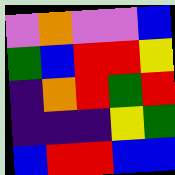[["violet", "orange", "violet", "violet", "blue"], ["green", "blue", "red", "red", "yellow"], ["indigo", "orange", "red", "green", "red"], ["indigo", "indigo", "indigo", "yellow", "green"], ["blue", "red", "red", "blue", "blue"]]